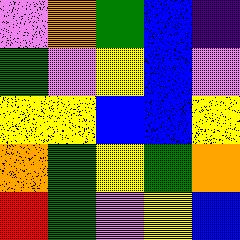[["violet", "orange", "green", "blue", "indigo"], ["green", "violet", "yellow", "blue", "violet"], ["yellow", "yellow", "blue", "blue", "yellow"], ["orange", "green", "yellow", "green", "orange"], ["red", "green", "violet", "yellow", "blue"]]